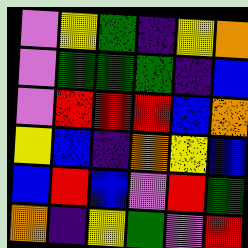[["violet", "yellow", "green", "indigo", "yellow", "orange"], ["violet", "green", "green", "green", "indigo", "blue"], ["violet", "red", "red", "red", "blue", "orange"], ["yellow", "blue", "indigo", "orange", "yellow", "blue"], ["blue", "red", "blue", "violet", "red", "green"], ["orange", "indigo", "yellow", "green", "violet", "red"]]